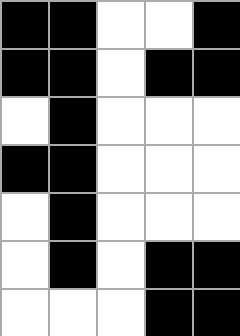[["black", "black", "white", "white", "black"], ["black", "black", "white", "black", "black"], ["white", "black", "white", "white", "white"], ["black", "black", "white", "white", "white"], ["white", "black", "white", "white", "white"], ["white", "black", "white", "black", "black"], ["white", "white", "white", "black", "black"]]